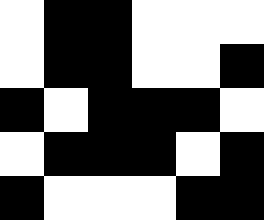[["white", "black", "black", "white", "white", "white"], ["white", "black", "black", "white", "white", "black"], ["black", "white", "black", "black", "black", "white"], ["white", "black", "black", "black", "white", "black"], ["black", "white", "white", "white", "black", "black"]]